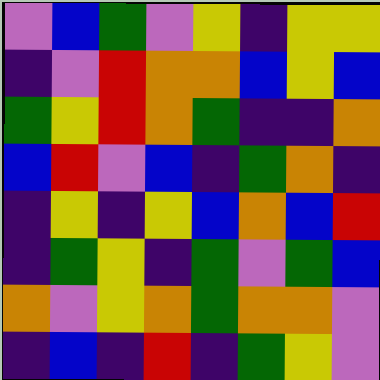[["violet", "blue", "green", "violet", "yellow", "indigo", "yellow", "yellow"], ["indigo", "violet", "red", "orange", "orange", "blue", "yellow", "blue"], ["green", "yellow", "red", "orange", "green", "indigo", "indigo", "orange"], ["blue", "red", "violet", "blue", "indigo", "green", "orange", "indigo"], ["indigo", "yellow", "indigo", "yellow", "blue", "orange", "blue", "red"], ["indigo", "green", "yellow", "indigo", "green", "violet", "green", "blue"], ["orange", "violet", "yellow", "orange", "green", "orange", "orange", "violet"], ["indigo", "blue", "indigo", "red", "indigo", "green", "yellow", "violet"]]